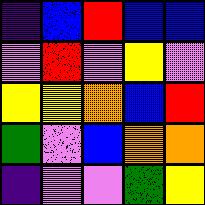[["indigo", "blue", "red", "blue", "blue"], ["violet", "red", "violet", "yellow", "violet"], ["yellow", "yellow", "orange", "blue", "red"], ["green", "violet", "blue", "orange", "orange"], ["indigo", "violet", "violet", "green", "yellow"]]